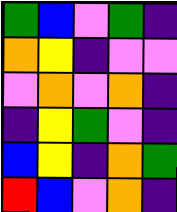[["green", "blue", "violet", "green", "indigo"], ["orange", "yellow", "indigo", "violet", "violet"], ["violet", "orange", "violet", "orange", "indigo"], ["indigo", "yellow", "green", "violet", "indigo"], ["blue", "yellow", "indigo", "orange", "green"], ["red", "blue", "violet", "orange", "indigo"]]